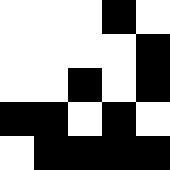[["white", "white", "white", "black", "white"], ["white", "white", "white", "white", "black"], ["white", "white", "black", "white", "black"], ["black", "black", "white", "black", "white"], ["white", "black", "black", "black", "black"]]